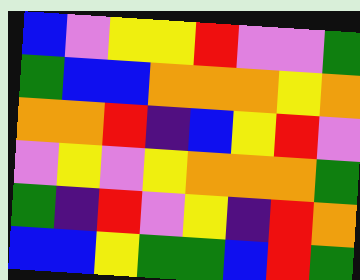[["blue", "violet", "yellow", "yellow", "red", "violet", "violet", "green"], ["green", "blue", "blue", "orange", "orange", "orange", "yellow", "orange"], ["orange", "orange", "red", "indigo", "blue", "yellow", "red", "violet"], ["violet", "yellow", "violet", "yellow", "orange", "orange", "orange", "green"], ["green", "indigo", "red", "violet", "yellow", "indigo", "red", "orange"], ["blue", "blue", "yellow", "green", "green", "blue", "red", "green"]]